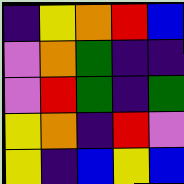[["indigo", "yellow", "orange", "red", "blue"], ["violet", "orange", "green", "indigo", "indigo"], ["violet", "red", "green", "indigo", "green"], ["yellow", "orange", "indigo", "red", "violet"], ["yellow", "indigo", "blue", "yellow", "blue"]]